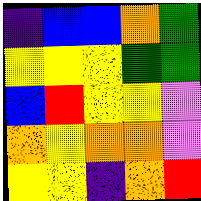[["indigo", "blue", "blue", "orange", "green"], ["yellow", "yellow", "yellow", "green", "green"], ["blue", "red", "yellow", "yellow", "violet"], ["orange", "yellow", "orange", "orange", "violet"], ["yellow", "yellow", "indigo", "orange", "red"]]